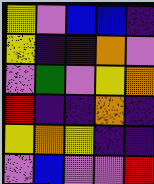[["yellow", "violet", "blue", "blue", "indigo"], ["yellow", "indigo", "indigo", "orange", "violet"], ["violet", "green", "violet", "yellow", "orange"], ["red", "indigo", "indigo", "orange", "indigo"], ["yellow", "orange", "yellow", "indigo", "indigo"], ["violet", "blue", "violet", "violet", "red"]]